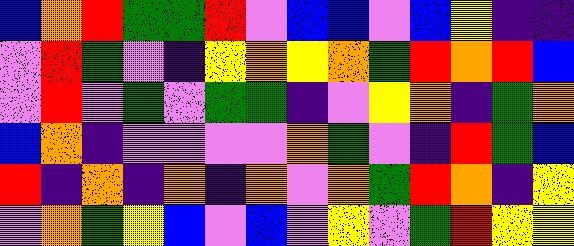[["blue", "orange", "red", "green", "green", "red", "violet", "blue", "blue", "violet", "blue", "yellow", "indigo", "indigo"], ["violet", "red", "green", "violet", "indigo", "yellow", "orange", "yellow", "orange", "green", "red", "orange", "red", "blue"], ["violet", "red", "violet", "green", "violet", "green", "green", "indigo", "violet", "yellow", "orange", "indigo", "green", "orange"], ["blue", "orange", "indigo", "violet", "violet", "violet", "violet", "orange", "green", "violet", "indigo", "red", "green", "blue"], ["red", "indigo", "orange", "indigo", "orange", "indigo", "orange", "violet", "orange", "green", "red", "orange", "indigo", "yellow"], ["violet", "orange", "green", "yellow", "blue", "violet", "blue", "violet", "yellow", "violet", "green", "red", "yellow", "yellow"]]